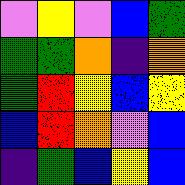[["violet", "yellow", "violet", "blue", "green"], ["green", "green", "orange", "indigo", "orange"], ["green", "red", "yellow", "blue", "yellow"], ["blue", "red", "orange", "violet", "blue"], ["indigo", "green", "blue", "yellow", "blue"]]